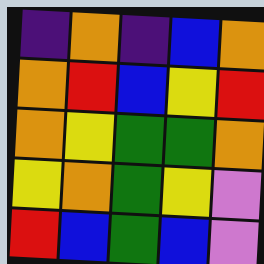[["indigo", "orange", "indigo", "blue", "orange"], ["orange", "red", "blue", "yellow", "red"], ["orange", "yellow", "green", "green", "orange"], ["yellow", "orange", "green", "yellow", "violet"], ["red", "blue", "green", "blue", "violet"]]